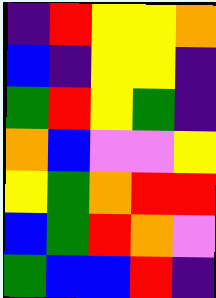[["indigo", "red", "yellow", "yellow", "orange"], ["blue", "indigo", "yellow", "yellow", "indigo"], ["green", "red", "yellow", "green", "indigo"], ["orange", "blue", "violet", "violet", "yellow"], ["yellow", "green", "orange", "red", "red"], ["blue", "green", "red", "orange", "violet"], ["green", "blue", "blue", "red", "indigo"]]